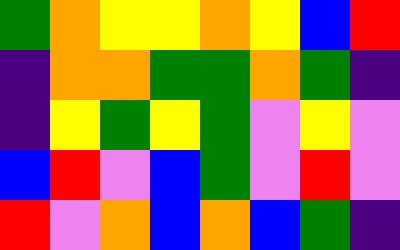[["green", "orange", "yellow", "yellow", "orange", "yellow", "blue", "red"], ["indigo", "orange", "orange", "green", "green", "orange", "green", "indigo"], ["indigo", "yellow", "green", "yellow", "green", "violet", "yellow", "violet"], ["blue", "red", "violet", "blue", "green", "violet", "red", "violet"], ["red", "violet", "orange", "blue", "orange", "blue", "green", "indigo"]]